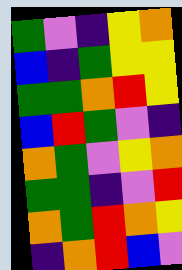[["green", "violet", "indigo", "yellow", "orange"], ["blue", "indigo", "green", "yellow", "yellow"], ["green", "green", "orange", "red", "yellow"], ["blue", "red", "green", "violet", "indigo"], ["orange", "green", "violet", "yellow", "orange"], ["green", "green", "indigo", "violet", "red"], ["orange", "green", "red", "orange", "yellow"], ["indigo", "orange", "red", "blue", "violet"]]